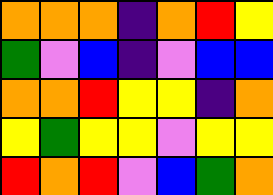[["orange", "orange", "orange", "indigo", "orange", "red", "yellow"], ["green", "violet", "blue", "indigo", "violet", "blue", "blue"], ["orange", "orange", "red", "yellow", "yellow", "indigo", "orange"], ["yellow", "green", "yellow", "yellow", "violet", "yellow", "yellow"], ["red", "orange", "red", "violet", "blue", "green", "orange"]]